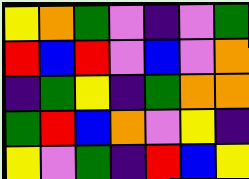[["yellow", "orange", "green", "violet", "indigo", "violet", "green"], ["red", "blue", "red", "violet", "blue", "violet", "orange"], ["indigo", "green", "yellow", "indigo", "green", "orange", "orange"], ["green", "red", "blue", "orange", "violet", "yellow", "indigo"], ["yellow", "violet", "green", "indigo", "red", "blue", "yellow"]]